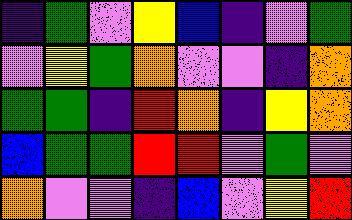[["indigo", "green", "violet", "yellow", "blue", "indigo", "violet", "green"], ["violet", "yellow", "green", "orange", "violet", "violet", "indigo", "orange"], ["green", "green", "indigo", "red", "orange", "indigo", "yellow", "orange"], ["blue", "green", "green", "red", "red", "violet", "green", "violet"], ["orange", "violet", "violet", "indigo", "blue", "violet", "yellow", "red"]]